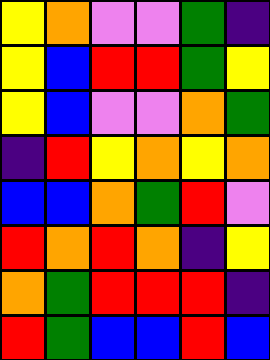[["yellow", "orange", "violet", "violet", "green", "indigo"], ["yellow", "blue", "red", "red", "green", "yellow"], ["yellow", "blue", "violet", "violet", "orange", "green"], ["indigo", "red", "yellow", "orange", "yellow", "orange"], ["blue", "blue", "orange", "green", "red", "violet"], ["red", "orange", "red", "orange", "indigo", "yellow"], ["orange", "green", "red", "red", "red", "indigo"], ["red", "green", "blue", "blue", "red", "blue"]]